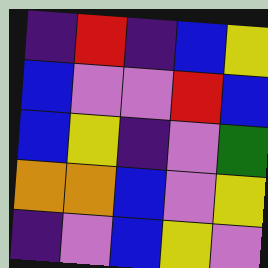[["indigo", "red", "indigo", "blue", "yellow"], ["blue", "violet", "violet", "red", "blue"], ["blue", "yellow", "indigo", "violet", "green"], ["orange", "orange", "blue", "violet", "yellow"], ["indigo", "violet", "blue", "yellow", "violet"]]